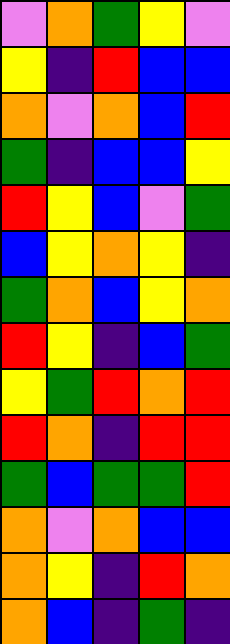[["violet", "orange", "green", "yellow", "violet"], ["yellow", "indigo", "red", "blue", "blue"], ["orange", "violet", "orange", "blue", "red"], ["green", "indigo", "blue", "blue", "yellow"], ["red", "yellow", "blue", "violet", "green"], ["blue", "yellow", "orange", "yellow", "indigo"], ["green", "orange", "blue", "yellow", "orange"], ["red", "yellow", "indigo", "blue", "green"], ["yellow", "green", "red", "orange", "red"], ["red", "orange", "indigo", "red", "red"], ["green", "blue", "green", "green", "red"], ["orange", "violet", "orange", "blue", "blue"], ["orange", "yellow", "indigo", "red", "orange"], ["orange", "blue", "indigo", "green", "indigo"]]